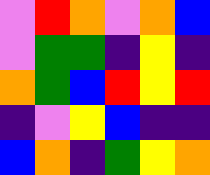[["violet", "red", "orange", "violet", "orange", "blue"], ["violet", "green", "green", "indigo", "yellow", "indigo"], ["orange", "green", "blue", "red", "yellow", "red"], ["indigo", "violet", "yellow", "blue", "indigo", "indigo"], ["blue", "orange", "indigo", "green", "yellow", "orange"]]